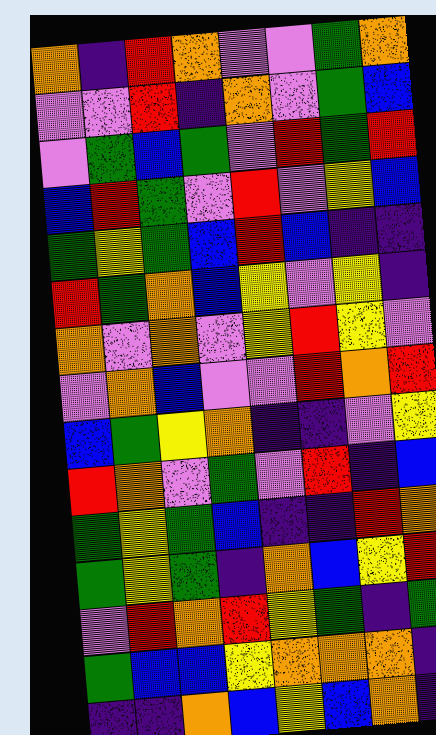[["orange", "indigo", "red", "orange", "violet", "violet", "green", "orange"], ["violet", "violet", "red", "indigo", "orange", "violet", "green", "blue"], ["violet", "green", "blue", "green", "violet", "red", "green", "red"], ["blue", "red", "green", "violet", "red", "violet", "yellow", "blue"], ["green", "yellow", "green", "blue", "red", "blue", "indigo", "indigo"], ["red", "green", "orange", "blue", "yellow", "violet", "yellow", "indigo"], ["orange", "violet", "orange", "violet", "yellow", "red", "yellow", "violet"], ["violet", "orange", "blue", "violet", "violet", "red", "orange", "red"], ["blue", "green", "yellow", "orange", "indigo", "indigo", "violet", "yellow"], ["red", "orange", "violet", "green", "violet", "red", "indigo", "blue"], ["green", "yellow", "green", "blue", "indigo", "indigo", "red", "orange"], ["green", "yellow", "green", "indigo", "orange", "blue", "yellow", "red"], ["violet", "red", "orange", "red", "yellow", "green", "indigo", "green"], ["green", "blue", "blue", "yellow", "orange", "orange", "orange", "indigo"], ["indigo", "indigo", "orange", "blue", "yellow", "blue", "orange", "indigo"]]